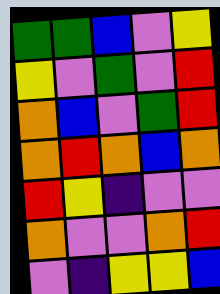[["green", "green", "blue", "violet", "yellow"], ["yellow", "violet", "green", "violet", "red"], ["orange", "blue", "violet", "green", "red"], ["orange", "red", "orange", "blue", "orange"], ["red", "yellow", "indigo", "violet", "violet"], ["orange", "violet", "violet", "orange", "red"], ["violet", "indigo", "yellow", "yellow", "blue"]]